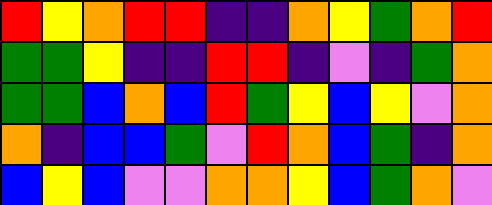[["red", "yellow", "orange", "red", "red", "indigo", "indigo", "orange", "yellow", "green", "orange", "red"], ["green", "green", "yellow", "indigo", "indigo", "red", "red", "indigo", "violet", "indigo", "green", "orange"], ["green", "green", "blue", "orange", "blue", "red", "green", "yellow", "blue", "yellow", "violet", "orange"], ["orange", "indigo", "blue", "blue", "green", "violet", "red", "orange", "blue", "green", "indigo", "orange"], ["blue", "yellow", "blue", "violet", "violet", "orange", "orange", "yellow", "blue", "green", "orange", "violet"]]